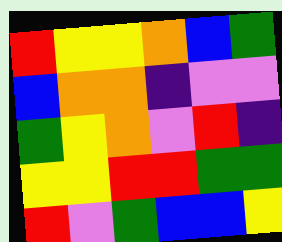[["red", "yellow", "yellow", "orange", "blue", "green"], ["blue", "orange", "orange", "indigo", "violet", "violet"], ["green", "yellow", "orange", "violet", "red", "indigo"], ["yellow", "yellow", "red", "red", "green", "green"], ["red", "violet", "green", "blue", "blue", "yellow"]]